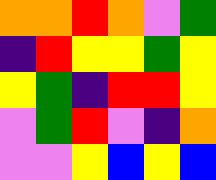[["orange", "orange", "red", "orange", "violet", "green"], ["indigo", "red", "yellow", "yellow", "green", "yellow"], ["yellow", "green", "indigo", "red", "red", "yellow"], ["violet", "green", "red", "violet", "indigo", "orange"], ["violet", "violet", "yellow", "blue", "yellow", "blue"]]